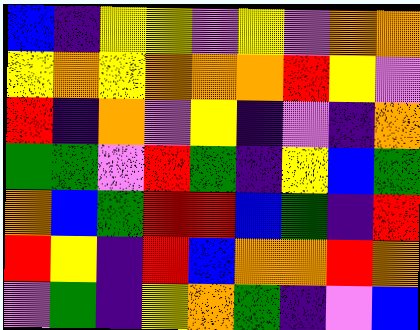[["blue", "indigo", "yellow", "yellow", "violet", "yellow", "violet", "orange", "orange"], ["yellow", "orange", "yellow", "orange", "orange", "orange", "red", "yellow", "violet"], ["red", "indigo", "orange", "violet", "yellow", "indigo", "violet", "indigo", "orange"], ["green", "green", "violet", "red", "green", "indigo", "yellow", "blue", "green"], ["orange", "blue", "green", "red", "red", "blue", "green", "indigo", "red"], ["red", "yellow", "indigo", "red", "blue", "orange", "orange", "red", "orange"], ["violet", "green", "indigo", "yellow", "orange", "green", "indigo", "violet", "blue"]]